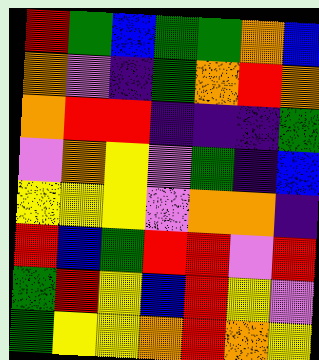[["red", "green", "blue", "green", "green", "orange", "blue"], ["orange", "violet", "indigo", "green", "orange", "red", "orange"], ["orange", "red", "red", "indigo", "indigo", "indigo", "green"], ["violet", "orange", "yellow", "violet", "green", "indigo", "blue"], ["yellow", "yellow", "yellow", "violet", "orange", "orange", "indigo"], ["red", "blue", "green", "red", "red", "violet", "red"], ["green", "red", "yellow", "blue", "red", "yellow", "violet"], ["green", "yellow", "yellow", "orange", "red", "orange", "yellow"]]